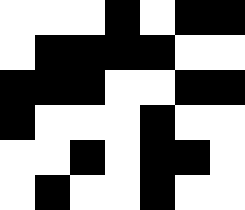[["white", "white", "white", "black", "white", "black", "black"], ["white", "black", "black", "black", "black", "white", "white"], ["black", "black", "black", "white", "white", "black", "black"], ["black", "white", "white", "white", "black", "white", "white"], ["white", "white", "black", "white", "black", "black", "white"], ["white", "black", "white", "white", "black", "white", "white"]]